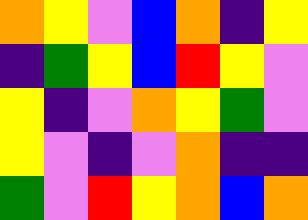[["orange", "yellow", "violet", "blue", "orange", "indigo", "yellow"], ["indigo", "green", "yellow", "blue", "red", "yellow", "violet"], ["yellow", "indigo", "violet", "orange", "yellow", "green", "violet"], ["yellow", "violet", "indigo", "violet", "orange", "indigo", "indigo"], ["green", "violet", "red", "yellow", "orange", "blue", "orange"]]